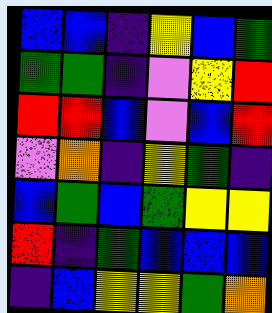[["blue", "blue", "indigo", "yellow", "blue", "green"], ["green", "green", "indigo", "violet", "yellow", "red"], ["red", "red", "blue", "violet", "blue", "red"], ["violet", "orange", "indigo", "yellow", "green", "indigo"], ["blue", "green", "blue", "green", "yellow", "yellow"], ["red", "indigo", "green", "blue", "blue", "blue"], ["indigo", "blue", "yellow", "yellow", "green", "orange"]]